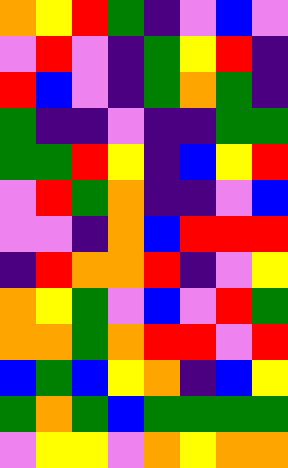[["orange", "yellow", "red", "green", "indigo", "violet", "blue", "violet"], ["violet", "red", "violet", "indigo", "green", "yellow", "red", "indigo"], ["red", "blue", "violet", "indigo", "green", "orange", "green", "indigo"], ["green", "indigo", "indigo", "violet", "indigo", "indigo", "green", "green"], ["green", "green", "red", "yellow", "indigo", "blue", "yellow", "red"], ["violet", "red", "green", "orange", "indigo", "indigo", "violet", "blue"], ["violet", "violet", "indigo", "orange", "blue", "red", "red", "red"], ["indigo", "red", "orange", "orange", "red", "indigo", "violet", "yellow"], ["orange", "yellow", "green", "violet", "blue", "violet", "red", "green"], ["orange", "orange", "green", "orange", "red", "red", "violet", "red"], ["blue", "green", "blue", "yellow", "orange", "indigo", "blue", "yellow"], ["green", "orange", "green", "blue", "green", "green", "green", "green"], ["violet", "yellow", "yellow", "violet", "orange", "yellow", "orange", "orange"]]